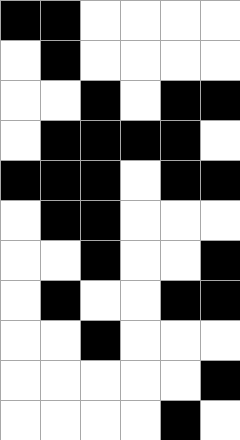[["black", "black", "white", "white", "white", "white"], ["white", "black", "white", "white", "white", "white"], ["white", "white", "black", "white", "black", "black"], ["white", "black", "black", "black", "black", "white"], ["black", "black", "black", "white", "black", "black"], ["white", "black", "black", "white", "white", "white"], ["white", "white", "black", "white", "white", "black"], ["white", "black", "white", "white", "black", "black"], ["white", "white", "black", "white", "white", "white"], ["white", "white", "white", "white", "white", "black"], ["white", "white", "white", "white", "black", "white"]]